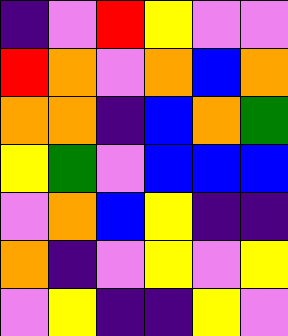[["indigo", "violet", "red", "yellow", "violet", "violet"], ["red", "orange", "violet", "orange", "blue", "orange"], ["orange", "orange", "indigo", "blue", "orange", "green"], ["yellow", "green", "violet", "blue", "blue", "blue"], ["violet", "orange", "blue", "yellow", "indigo", "indigo"], ["orange", "indigo", "violet", "yellow", "violet", "yellow"], ["violet", "yellow", "indigo", "indigo", "yellow", "violet"]]